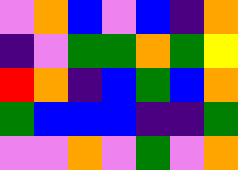[["violet", "orange", "blue", "violet", "blue", "indigo", "orange"], ["indigo", "violet", "green", "green", "orange", "green", "yellow"], ["red", "orange", "indigo", "blue", "green", "blue", "orange"], ["green", "blue", "blue", "blue", "indigo", "indigo", "green"], ["violet", "violet", "orange", "violet", "green", "violet", "orange"]]